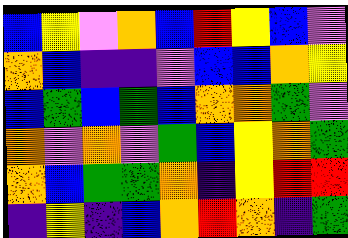[["blue", "yellow", "violet", "orange", "blue", "red", "yellow", "blue", "violet"], ["orange", "blue", "indigo", "indigo", "violet", "blue", "blue", "orange", "yellow"], ["blue", "green", "blue", "green", "blue", "orange", "orange", "green", "violet"], ["orange", "violet", "orange", "violet", "green", "blue", "yellow", "orange", "green"], ["orange", "blue", "green", "green", "orange", "indigo", "yellow", "red", "red"], ["indigo", "yellow", "indigo", "blue", "orange", "red", "orange", "indigo", "green"]]